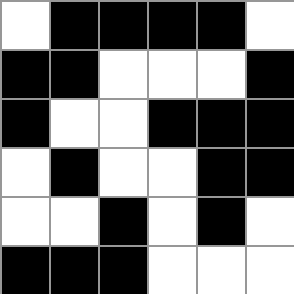[["white", "black", "black", "black", "black", "white"], ["black", "black", "white", "white", "white", "black"], ["black", "white", "white", "black", "black", "black"], ["white", "black", "white", "white", "black", "black"], ["white", "white", "black", "white", "black", "white"], ["black", "black", "black", "white", "white", "white"]]